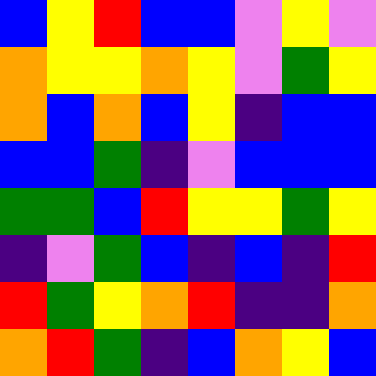[["blue", "yellow", "red", "blue", "blue", "violet", "yellow", "violet"], ["orange", "yellow", "yellow", "orange", "yellow", "violet", "green", "yellow"], ["orange", "blue", "orange", "blue", "yellow", "indigo", "blue", "blue"], ["blue", "blue", "green", "indigo", "violet", "blue", "blue", "blue"], ["green", "green", "blue", "red", "yellow", "yellow", "green", "yellow"], ["indigo", "violet", "green", "blue", "indigo", "blue", "indigo", "red"], ["red", "green", "yellow", "orange", "red", "indigo", "indigo", "orange"], ["orange", "red", "green", "indigo", "blue", "orange", "yellow", "blue"]]